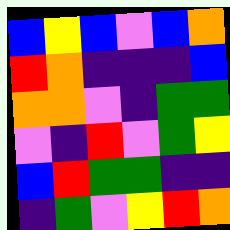[["blue", "yellow", "blue", "violet", "blue", "orange"], ["red", "orange", "indigo", "indigo", "indigo", "blue"], ["orange", "orange", "violet", "indigo", "green", "green"], ["violet", "indigo", "red", "violet", "green", "yellow"], ["blue", "red", "green", "green", "indigo", "indigo"], ["indigo", "green", "violet", "yellow", "red", "orange"]]